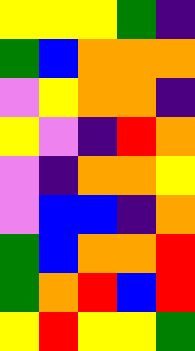[["yellow", "yellow", "yellow", "green", "indigo"], ["green", "blue", "orange", "orange", "orange"], ["violet", "yellow", "orange", "orange", "indigo"], ["yellow", "violet", "indigo", "red", "orange"], ["violet", "indigo", "orange", "orange", "yellow"], ["violet", "blue", "blue", "indigo", "orange"], ["green", "blue", "orange", "orange", "red"], ["green", "orange", "red", "blue", "red"], ["yellow", "red", "yellow", "yellow", "green"]]